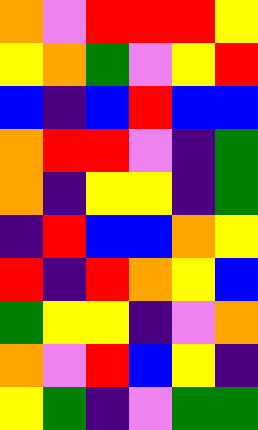[["orange", "violet", "red", "red", "red", "yellow"], ["yellow", "orange", "green", "violet", "yellow", "red"], ["blue", "indigo", "blue", "red", "blue", "blue"], ["orange", "red", "red", "violet", "indigo", "green"], ["orange", "indigo", "yellow", "yellow", "indigo", "green"], ["indigo", "red", "blue", "blue", "orange", "yellow"], ["red", "indigo", "red", "orange", "yellow", "blue"], ["green", "yellow", "yellow", "indigo", "violet", "orange"], ["orange", "violet", "red", "blue", "yellow", "indigo"], ["yellow", "green", "indigo", "violet", "green", "green"]]